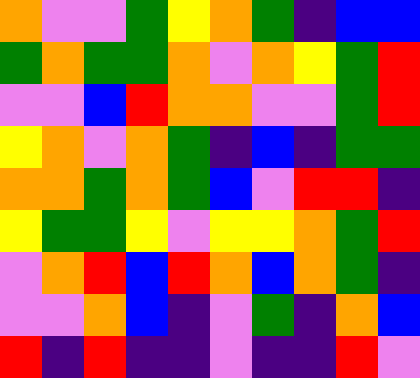[["orange", "violet", "violet", "green", "yellow", "orange", "green", "indigo", "blue", "blue"], ["green", "orange", "green", "green", "orange", "violet", "orange", "yellow", "green", "red"], ["violet", "violet", "blue", "red", "orange", "orange", "violet", "violet", "green", "red"], ["yellow", "orange", "violet", "orange", "green", "indigo", "blue", "indigo", "green", "green"], ["orange", "orange", "green", "orange", "green", "blue", "violet", "red", "red", "indigo"], ["yellow", "green", "green", "yellow", "violet", "yellow", "yellow", "orange", "green", "red"], ["violet", "orange", "red", "blue", "red", "orange", "blue", "orange", "green", "indigo"], ["violet", "violet", "orange", "blue", "indigo", "violet", "green", "indigo", "orange", "blue"], ["red", "indigo", "red", "indigo", "indigo", "violet", "indigo", "indigo", "red", "violet"]]